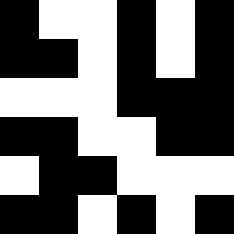[["black", "white", "white", "black", "white", "black"], ["black", "black", "white", "black", "white", "black"], ["white", "white", "white", "black", "black", "black"], ["black", "black", "white", "white", "black", "black"], ["white", "black", "black", "white", "white", "white"], ["black", "black", "white", "black", "white", "black"]]